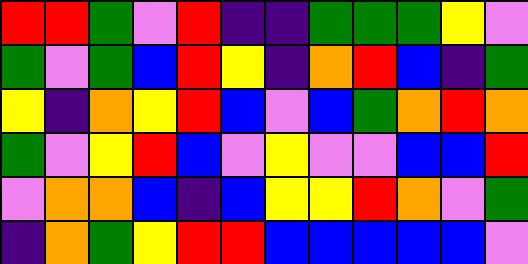[["red", "red", "green", "violet", "red", "indigo", "indigo", "green", "green", "green", "yellow", "violet"], ["green", "violet", "green", "blue", "red", "yellow", "indigo", "orange", "red", "blue", "indigo", "green"], ["yellow", "indigo", "orange", "yellow", "red", "blue", "violet", "blue", "green", "orange", "red", "orange"], ["green", "violet", "yellow", "red", "blue", "violet", "yellow", "violet", "violet", "blue", "blue", "red"], ["violet", "orange", "orange", "blue", "indigo", "blue", "yellow", "yellow", "red", "orange", "violet", "green"], ["indigo", "orange", "green", "yellow", "red", "red", "blue", "blue", "blue", "blue", "blue", "violet"]]